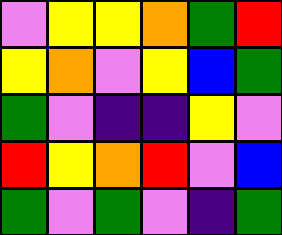[["violet", "yellow", "yellow", "orange", "green", "red"], ["yellow", "orange", "violet", "yellow", "blue", "green"], ["green", "violet", "indigo", "indigo", "yellow", "violet"], ["red", "yellow", "orange", "red", "violet", "blue"], ["green", "violet", "green", "violet", "indigo", "green"]]